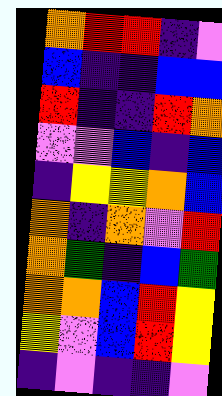[["orange", "red", "red", "indigo", "violet"], ["blue", "indigo", "indigo", "blue", "blue"], ["red", "indigo", "indigo", "red", "orange"], ["violet", "violet", "blue", "indigo", "blue"], ["indigo", "yellow", "yellow", "orange", "blue"], ["orange", "indigo", "orange", "violet", "red"], ["orange", "green", "indigo", "blue", "green"], ["orange", "orange", "blue", "red", "yellow"], ["yellow", "violet", "blue", "red", "yellow"], ["indigo", "violet", "indigo", "indigo", "violet"]]